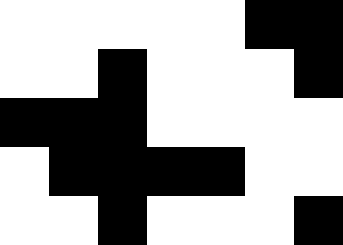[["white", "white", "white", "white", "white", "black", "black"], ["white", "white", "black", "white", "white", "white", "black"], ["black", "black", "black", "white", "white", "white", "white"], ["white", "black", "black", "black", "black", "white", "white"], ["white", "white", "black", "white", "white", "white", "black"]]